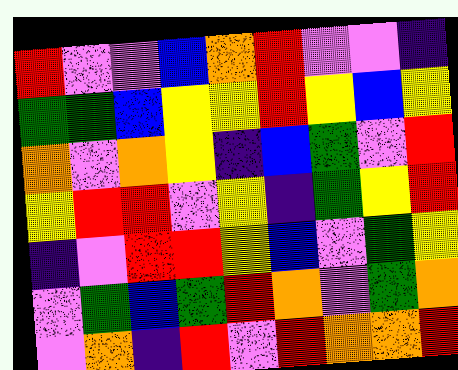[["red", "violet", "violet", "blue", "orange", "red", "violet", "violet", "indigo"], ["green", "green", "blue", "yellow", "yellow", "red", "yellow", "blue", "yellow"], ["orange", "violet", "orange", "yellow", "indigo", "blue", "green", "violet", "red"], ["yellow", "red", "red", "violet", "yellow", "indigo", "green", "yellow", "red"], ["indigo", "violet", "red", "red", "yellow", "blue", "violet", "green", "yellow"], ["violet", "green", "blue", "green", "red", "orange", "violet", "green", "orange"], ["violet", "orange", "indigo", "red", "violet", "red", "orange", "orange", "red"]]